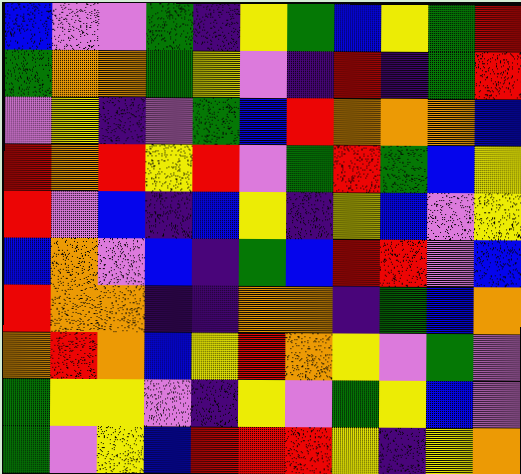[["blue", "violet", "violet", "green", "indigo", "yellow", "green", "blue", "yellow", "green", "red"], ["green", "orange", "orange", "green", "yellow", "violet", "indigo", "red", "indigo", "green", "red"], ["violet", "yellow", "indigo", "violet", "green", "blue", "red", "orange", "orange", "orange", "blue"], ["red", "orange", "red", "yellow", "red", "violet", "green", "red", "green", "blue", "yellow"], ["red", "violet", "blue", "indigo", "blue", "yellow", "indigo", "yellow", "blue", "violet", "yellow"], ["blue", "orange", "violet", "blue", "indigo", "green", "blue", "red", "red", "violet", "blue"], ["red", "orange", "orange", "indigo", "indigo", "orange", "orange", "indigo", "green", "blue", "orange"], ["orange", "red", "orange", "blue", "yellow", "red", "orange", "yellow", "violet", "green", "violet"], ["green", "yellow", "yellow", "violet", "indigo", "yellow", "violet", "green", "yellow", "blue", "violet"], ["green", "violet", "yellow", "blue", "red", "red", "red", "yellow", "indigo", "yellow", "orange"]]